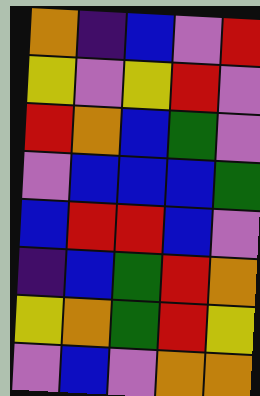[["orange", "indigo", "blue", "violet", "red"], ["yellow", "violet", "yellow", "red", "violet"], ["red", "orange", "blue", "green", "violet"], ["violet", "blue", "blue", "blue", "green"], ["blue", "red", "red", "blue", "violet"], ["indigo", "blue", "green", "red", "orange"], ["yellow", "orange", "green", "red", "yellow"], ["violet", "blue", "violet", "orange", "orange"]]